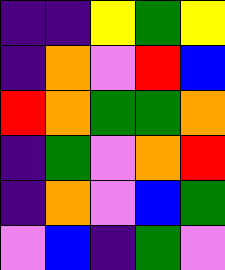[["indigo", "indigo", "yellow", "green", "yellow"], ["indigo", "orange", "violet", "red", "blue"], ["red", "orange", "green", "green", "orange"], ["indigo", "green", "violet", "orange", "red"], ["indigo", "orange", "violet", "blue", "green"], ["violet", "blue", "indigo", "green", "violet"]]